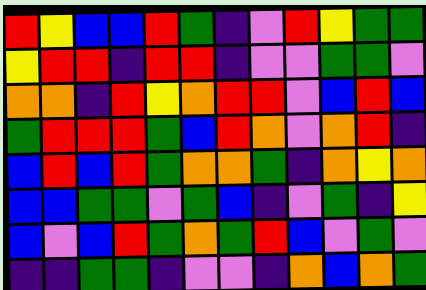[["red", "yellow", "blue", "blue", "red", "green", "indigo", "violet", "red", "yellow", "green", "green"], ["yellow", "red", "red", "indigo", "red", "red", "indigo", "violet", "violet", "green", "green", "violet"], ["orange", "orange", "indigo", "red", "yellow", "orange", "red", "red", "violet", "blue", "red", "blue"], ["green", "red", "red", "red", "green", "blue", "red", "orange", "violet", "orange", "red", "indigo"], ["blue", "red", "blue", "red", "green", "orange", "orange", "green", "indigo", "orange", "yellow", "orange"], ["blue", "blue", "green", "green", "violet", "green", "blue", "indigo", "violet", "green", "indigo", "yellow"], ["blue", "violet", "blue", "red", "green", "orange", "green", "red", "blue", "violet", "green", "violet"], ["indigo", "indigo", "green", "green", "indigo", "violet", "violet", "indigo", "orange", "blue", "orange", "green"]]